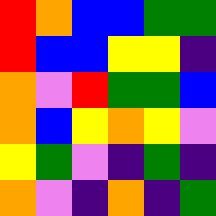[["red", "orange", "blue", "blue", "green", "green"], ["red", "blue", "blue", "yellow", "yellow", "indigo"], ["orange", "violet", "red", "green", "green", "blue"], ["orange", "blue", "yellow", "orange", "yellow", "violet"], ["yellow", "green", "violet", "indigo", "green", "indigo"], ["orange", "violet", "indigo", "orange", "indigo", "green"]]